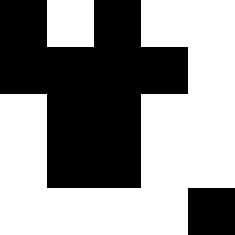[["black", "white", "black", "white", "white"], ["black", "black", "black", "black", "white"], ["white", "black", "black", "white", "white"], ["white", "black", "black", "white", "white"], ["white", "white", "white", "white", "black"]]